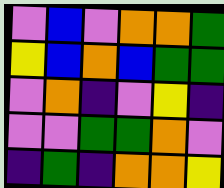[["violet", "blue", "violet", "orange", "orange", "green"], ["yellow", "blue", "orange", "blue", "green", "green"], ["violet", "orange", "indigo", "violet", "yellow", "indigo"], ["violet", "violet", "green", "green", "orange", "violet"], ["indigo", "green", "indigo", "orange", "orange", "yellow"]]